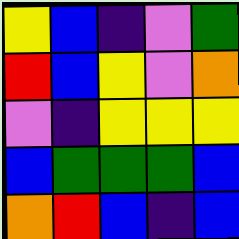[["yellow", "blue", "indigo", "violet", "green"], ["red", "blue", "yellow", "violet", "orange"], ["violet", "indigo", "yellow", "yellow", "yellow"], ["blue", "green", "green", "green", "blue"], ["orange", "red", "blue", "indigo", "blue"]]